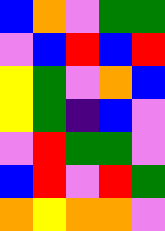[["blue", "orange", "violet", "green", "green"], ["violet", "blue", "red", "blue", "red"], ["yellow", "green", "violet", "orange", "blue"], ["yellow", "green", "indigo", "blue", "violet"], ["violet", "red", "green", "green", "violet"], ["blue", "red", "violet", "red", "green"], ["orange", "yellow", "orange", "orange", "violet"]]